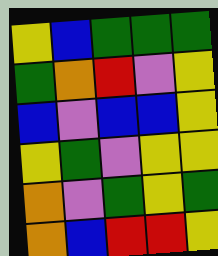[["yellow", "blue", "green", "green", "green"], ["green", "orange", "red", "violet", "yellow"], ["blue", "violet", "blue", "blue", "yellow"], ["yellow", "green", "violet", "yellow", "yellow"], ["orange", "violet", "green", "yellow", "green"], ["orange", "blue", "red", "red", "yellow"]]